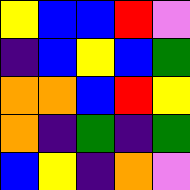[["yellow", "blue", "blue", "red", "violet"], ["indigo", "blue", "yellow", "blue", "green"], ["orange", "orange", "blue", "red", "yellow"], ["orange", "indigo", "green", "indigo", "green"], ["blue", "yellow", "indigo", "orange", "violet"]]